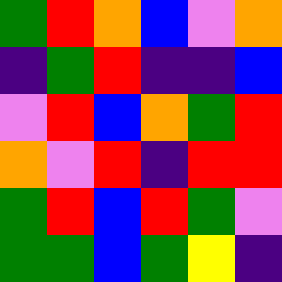[["green", "red", "orange", "blue", "violet", "orange"], ["indigo", "green", "red", "indigo", "indigo", "blue"], ["violet", "red", "blue", "orange", "green", "red"], ["orange", "violet", "red", "indigo", "red", "red"], ["green", "red", "blue", "red", "green", "violet"], ["green", "green", "blue", "green", "yellow", "indigo"]]